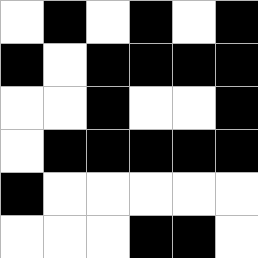[["white", "black", "white", "black", "white", "black"], ["black", "white", "black", "black", "black", "black"], ["white", "white", "black", "white", "white", "black"], ["white", "black", "black", "black", "black", "black"], ["black", "white", "white", "white", "white", "white"], ["white", "white", "white", "black", "black", "white"]]